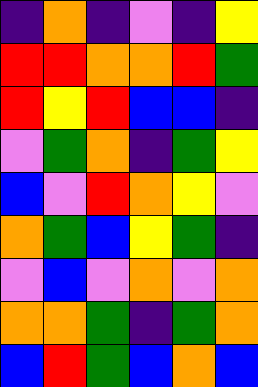[["indigo", "orange", "indigo", "violet", "indigo", "yellow"], ["red", "red", "orange", "orange", "red", "green"], ["red", "yellow", "red", "blue", "blue", "indigo"], ["violet", "green", "orange", "indigo", "green", "yellow"], ["blue", "violet", "red", "orange", "yellow", "violet"], ["orange", "green", "blue", "yellow", "green", "indigo"], ["violet", "blue", "violet", "orange", "violet", "orange"], ["orange", "orange", "green", "indigo", "green", "orange"], ["blue", "red", "green", "blue", "orange", "blue"]]